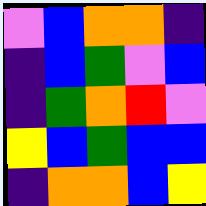[["violet", "blue", "orange", "orange", "indigo"], ["indigo", "blue", "green", "violet", "blue"], ["indigo", "green", "orange", "red", "violet"], ["yellow", "blue", "green", "blue", "blue"], ["indigo", "orange", "orange", "blue", "yellow"]]